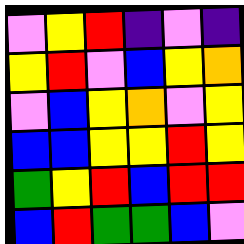[["violet", "yellow", "red", "indigo", "violet", "indigo"], ["yellow", "red", "violet", "blue", "yellow", "orange"], ["violet", "blue", "yellow", "orange", "violet", "yellow"], ["blue", "blue", "yellow", "yellow", "red", "yellow"], ["green", "yellow", "red", "blue", "red", "red"], ["blue", "red", "green", "green", "blue", "violet"]]